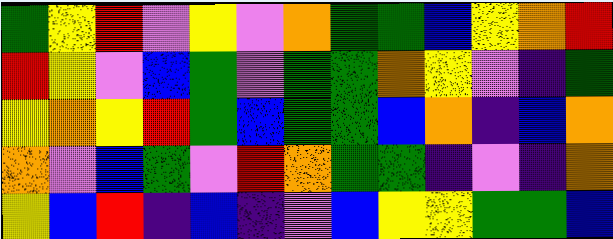[["green", "yellow", "red", "violet", "yellow", "violet", "orange", "green", "green", "blue", "yellow", "orange", "red"], ["red", "yellow", "violet", "blue", "green", "violet", "green", "green", "orange", "yellow", "violet", "indigo", "green"], ["yellow", "orange", "yellow", "red", "green", "blue", "green", "green", "blue", "orange", "indigo", "blue", "orange"], ["orange", "violet", "blue", "green", "violet", "red", "orange", "green", "green", "indigo", "violet", "indigo", "orange"], ["yellow", "blue", "red", "indigo", "blue", "indigo", "violet", "blue", "yellow", "yellow", "green", "green", "blue"]]